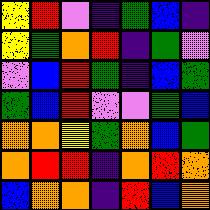[["yellow", "red", "violet", "indigo", "green", "blue", "indigo"], ["yellow", "green", "orange", "red", "indigo", "green", "violet"], ["violet", "blue", "red", "green", "indigo", "blue", "green"], ["green", "blue", "red", "violet", "violet", "green", "blue"], ["orange", "orange", "yellow", "green", "orange", "blue", "green"], ["orange", "red", "red", "indigo", "orange", "red", "orange"], ["blue", "orange", "orange", "indigo", "red", "blue", "orange"]]